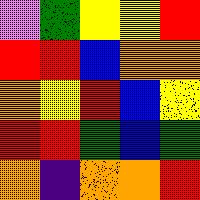[["violet", "green", "yellow", "yellow", "red"], ["red", "red", "blue", "orange", "orange"], ["orange", "yellow", "red", "blue", "yellow"], ["red", "red", "green", "blue", "green"], ["orange", "indigo", "orange", "orange", "red"]]